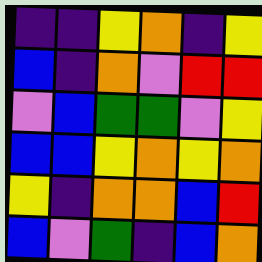[["indigo", "indigo", "yellow", "orange", "indigo", "yellow"], ["blue", "indigo", "orange", "violet", "red", "red"], ["violet", "blue", "green", "green", "violet", "yellow"], ["blue", "blue", "yellow", "orange", "yellow", "orange"], ["yellow", "indigo", "orange", "orange", "blue", "red"], ["blue", "violet", "green", "indigo", "blue", "orange"]]